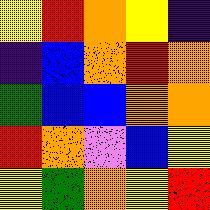[["yellow", "red", "orange", "yellow", "indigo"], ["indigo", "blue", "orange", "red", "orange"], ["green", "blue", "blue", "orange", "orange"], ["red", "orange", "violet", "blue", "yellow"], ["yellow", "green", "orange", "yellow", "red"]]